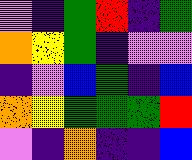[["violet", "indigo", "green", "red", "indigo", "green"], ["orange", "yellow", "green", "indigo", "violet", "violet"], ["indigo", "violet", "blue", "green", "indigo", "blue"], ["orange", "yellow", "green", "green", "green", "red"], ["violet", "indigo", "orange", "indigo", "indigo", "blue"]]